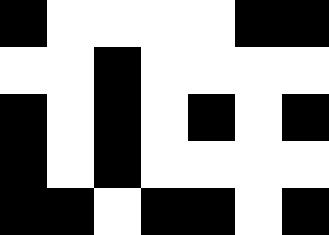[["black", "white", "white", "white", "white", "black", "black"], ["white", "white", "black", "white", "white", "white", "white"], ["black", "white", "black", "white", "black", "white", "black"], ["black", "white", "black", "white", "white", "white", "white"], ["black", "black", "white", "black", "black", "white", "black"]]